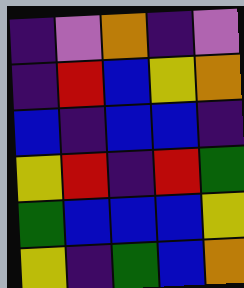[["indigo", "violet", "orange", "indigo", "violet"], ["indigo", "red", "blue", "yellow", "orange"], ["blue", "indigo", "blue", "blue", "indigo"], ["yellow", "red", "indigo", "red", "green"], ["green", "blue", "blue", "blue", "yellow"], ["yellow", "indigo", "green", "blue", "orange"]]